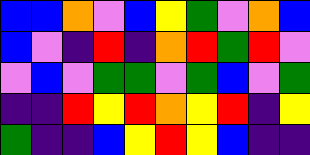[["blue", "blue", "orange", "violet", "blue", "yellow", "green", "violet", "orange", "blue"], ["blue", "violet", "indigo", "red", "indigo", "orange", "red", "green", "red", "violet"], ["violet", "blue", "violet", "green", "green", "violet", "green", "blue", "violet", "green"], ["indigo", "indigo", "red", "yellow", "red", "orange", "yellow", "red", "indigo", "yellow"], ["green", "indigo", "indigo", "blue", "yellow", "red", "yellow", "blue", "indigo", "indigo"]]